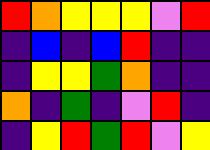[["red", "orange", "yellow", "yellow", "yellow", "violet", "red"], ["indigo", "blue", "indigo", "blue", "red", "indigo", "indigo"], ["indigo", "yellow", "yellow", "green", "orange", "indigo", "indigo"], ["orange", "indigo", "green", "indigo", "violet", "red", "indigo"], ["indigo", "yellow", "red", "green", "red", "violet", "yellow"]]